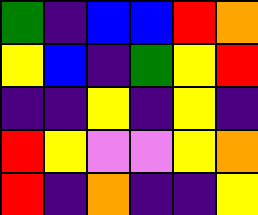[["green", "indigo", "blue", "blue", "red", "orange"], ["yellow", "blue", "indigo", "green", "yellow", "red"], ["indigo", "indigo", "yellow", "indigo", "yellow", "indigo"], ["red", "yellow", "violet", "violet", "yellow", "orange"], ["red", "indigo", "orange", "indigo", "indigo", "yellow"]]